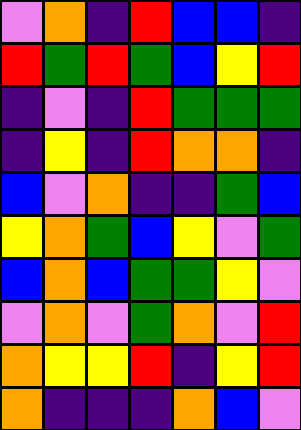[["violet", "orange", "indigo", "red", "blue", "blue", "indigo"], ["red", "green", "red", "green", "blue", "yellow", "red"], ["indigo", "violet", "indigo", "red", "green", "green", "green"], ["indigo", "yellow", "indigo", "red", "orange", "orange", "indigo"], ["blue", "violet", "orange", "indigo", "indigo", "green", "blue"], ["yellow", "orange", "green", "blue", "yellow", "violet", "green"], ["blue", "orange", "blue", "green", "green", "yellow", "violet"], ["violet", "orange", "violet", "green", "orange", "violet", "red"], ["orange", "yellow", "yellow", "red", "indigo", "yellow", "red"], ["orange", "indigo", "indigo", "indigo", "orange", "blue", "violet"]]